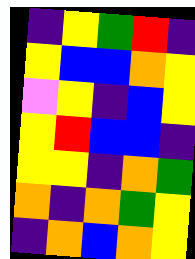[["indigo", "yellow", "green", "red", "indigo"], ["yellow", "blue", "blue", "orange", "yellow"], ["violet", "yellow", "indigo", "blue", "yellow"], ["yellow", "red", "blue", "blue", "indigo"], ["yellow", "yellow", "indigo", "orange", "green"], ["orange", "indigo", "orange", "green", "yellow"], ["indigo", "orange", "blue", "orange", "yellow"]]